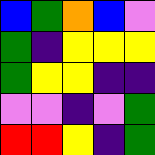[["blue", "green", "orange", "blue", "violet"], ["green", "indigo", "yellow", "yellow", "yellow"], ["green", "yellow", "yellow", "indigo", "indigo"], ["violet", "violet", "indigo", "violet", "green"], ["red", "red", "yellow", "indigo", "green"]]